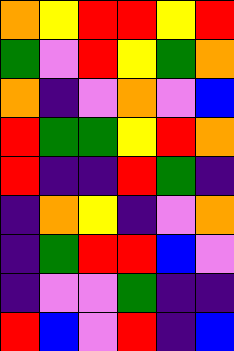[["orange", "yellow", "red", "red", "yellow", "red"], ["green", "violet", "red", "yellow", "green", "orange"], ["orange", "indigo", "violet", "orange", "violet", "blue"], ["red", "green", "green", "yellow", "red", "orange"], ["red", "indigo", "indigo", "red", "green", "indigo"], ["indigo", "orange", "yellow", "indigo", "violet", "orange"], ["indigo", "green", "red", "red", "blue", "violet"], ["indigo", "violet", "violet", "green", "indigo", "indigo"], ["red", "blue", "violet", "red", "indigo", "blue"]]